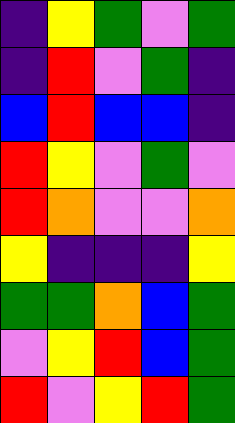[["indigo", "yellow", "green", "violet", "green"], ["indigo", "red", "violet", "green", "indigo"], ["blue", "red", "blue", "blue", "indigo"], ["red", "yellow", "violet", "green", "violet"], ["red", "orange", "violet", "violet", "orange"], ["yellow", "indigo", "indigo", "indigo", "yellow"], ["green", "green", "orange", "blue", "green"], ["violet", "yellow", "red", "blue", "green"], ["red", "violet", "yellow", "red", "green"]]